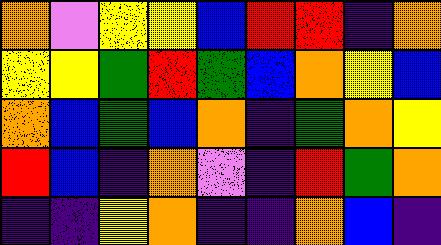[["orange", "violet", "yellow", "yellow", "blue", "red", "red", "indigo", "orange"], ["yellow", "yellow", "green", "red", "green", "blue", "orange", "yellow", "blue"], ["orange", "blue", "green", "blue", "orange", "indigo", "green", "orange", "yellow"], ["red", "blue", "indigo", "orange", "violet", "indigo", "red", "green", "orange"], ["indigo", "indigo", "yellow", "orange", "indigo", "indigo", "orange", "blue", "indigo"]]